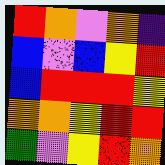[["red", "orange", "violet", "orange", "indigo"], ["blue", "violet", "blue", "yellow", "red"], ["blue", "red", "red", "red", "yellow"], ["orange", "orange", "yellow", "red", "red"], ["green", "violet", "yellow", "red", "orange"]]